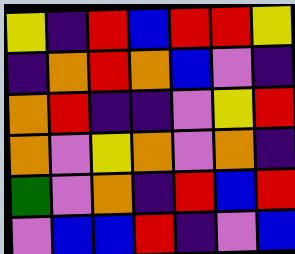[["yellow", "indigo", "red", "blue", "red", "red", "yellow"], ["indigo", "orange", "red", "orange", "blue", "violet", "indigo"], ["orange", "red", "indigo", "indigo", "violet", "yellow", "red"], ["orange", "violet", "yellow", "orange", "violet", "orange", "indigo"], ["green", "violet", "orange", "indigo", "red", "blue", "red"], ["violet", "blue", "blue", "red", "indigo", "violet", "blue"]]